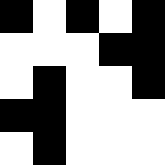[["black", "white", "black", "white", "black"], ["white", "white", "white", "black", "black"], ["white", "black", "white", "white", "black"], ["black", "black", "white", "white", "white"], ["white", "black", "white", "white", "white"]]